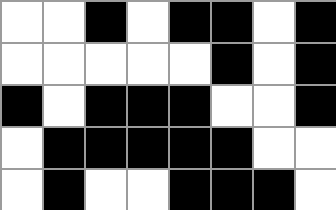[["white", "white", "black", "white", "black", "black", "white", "black"], ["white", "white", "white", "white", "white", "black", "white", "black"], ["black", "white", "black", "black", "black", "white", "white", "black"], ["white", "black", "black", "black", "black", "black", "white", "white"], ["white", "black", "white", "white", "black", "black", "black", "white"]]